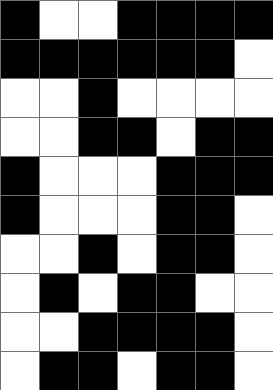[["black", "white", "white", "black", "black", "black", "black"], ["black", "black", "black", "black", "black", "black", "white"], ["white", "white", "black", "white", "white", "white", "white"], ["white", "white", "black", "black", "white", "black", "black"], ["black", "white", "white", "white", "black", "black", "black"], ["black", "white", "white", "white", "black", "black", "white"], ["white", "white", "black", "white", "black", "black", "white"], ["white", "black", "white", "black", "black", "white", "white"], ["white", "white", "black", "black", "black", "black", "white"], ["white", "black", "black", "white", "black", "black", "white"]]